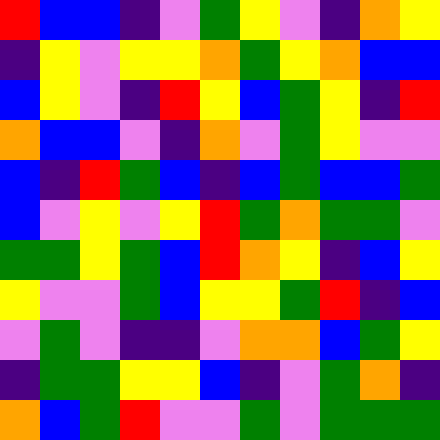[["red", "blue", "blue", "indigo", "violet", "green", "yellow", "violet", "indigo", "orange", "yellow"], ["indigo", "yellow", "violet", "yellow", "yellow", "orange", "green", "yellow", "orange", "blue", "blue"], ["blue", "yellow", "violet", "indigo", "red", "yellow", "blue", "green", "yellow", "indigo", "red"], ["orange", "blue", "blue", "violet", "indigo", "orange", "violet", "green", "yellow", "violet", "violet"], ["blue", "indigo", "red", "green", "blue", "indigo", "blue", "green", "blue", "blue", "green"], ["blue", "violet", "yellow", "violet", "yellow", "red", "green", "orange", "green", "green", "violet"], ["green", "green", "yellow", "green", "blue", "red", "orange", "yellow", "indigo", "blue", "yellow"], ["yellow", "violet", "violet", "green", "blue", "yellow", "yellow", "green", "red", "indigo", "blue"], ["violet", "green", "violet", "indigo", "indigo", "violet", "orange", "orange", "blue", "green", "yellow"], ["indigo", "green", "green", "yellow", "yellow", "blue", "indigo", "violet", "green", "orange", "indigo"], ["orange", "blue", "green", "red", "violet", "violet", "green", "violet", "green", "green", "green"]]